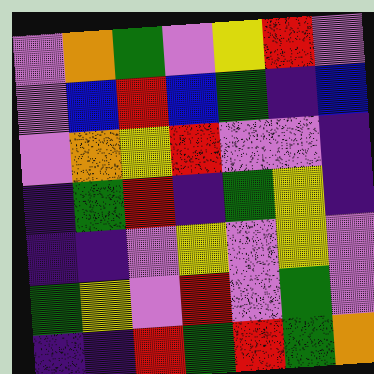[["violet", "orange", "green", "violet", "yellow", "red", "violet"], ["violet", "blue", "red", "blue", "green", "indigo", "blue"], ["violet", "orange", "yellow", "red", "violet", "violet", "indigo"], ["indigo", "green", "red", "indigo", "green", "yellow", "indigo"], ["indigo", "indigo", "violet", "yellow", "violet", "yellow", "violet"], ["green", "yellow", "violet", "red", "violet", "green", "violet"], ["indigo", "indigo", "red", "green", "red", "green", "orange"]]